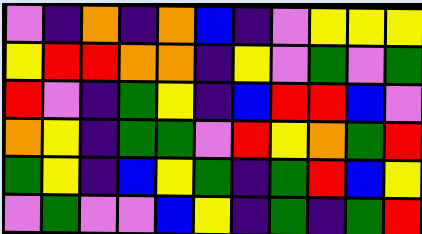[["violet", "indigo", "orange", "indigo", "orange", "blue", "indigo", "violet", "yellow", "yellow", "yellow"], ["yellow", "red", "red", "orange", "orange", "indigo", "yellow", "violet", "green", "violet", "green"], ["red", "violet", "indigo", "green", "yellow", "indigo", "blue", "red", "red", "blue", "violet"], ["orange", "yellow", "indigo", "green", "green", "violet", "red", "yellow", "orange", "green", "red"], ["green", "yellow", "indigo", "blue", "yellow", "green", "indigo", "green", "red", "blue", "yellow"], ["violet", "green", "violet", "violet", "blue", "yellow", "indigo", "green", "indigo", "green", "red"]]